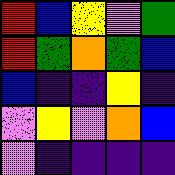[["red", "blue", "yellow", "violet", "green"], ["red", "green", "orange", "green", "blue"], ["blue", "indigo", "indigo", "yellow", "indigo"], ["violet", "yellow", "violet", "orange", "blue"], ["violet", "indigo", "indigo", "indigo", "indigo"]]